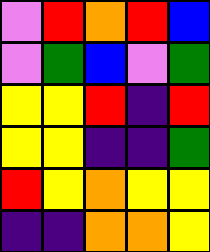[["violet", "red", "orange", "red", "blue"], ["violet", "green", "blue", "violet", "green"], ["yellow", "yellow", "red", "indigo", "red"], ["yellow", "yellow", "indigo", "indigo", "green"], ["red", "yellow", "orange", "yellow", "yellow"], ["indigo", "indigo", "orange", "orange", "yellow"]]